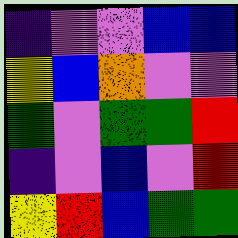[["indigo", "violet", "violet", "blue", "blue"], ["yellow", "blue", "orange", "violet", "violet"], ["green", "violet", "green", "green", "red"], ["indigo", "violet", "blue", "violet", "red"], ["yellow", "red", "blue", "green", "green"]]